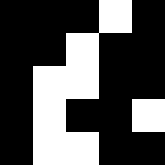[["black", "black", "black", "white", "black"], ["black", "black", "white", "black", "black"], ["black", "white", "white", "black", "black"], ["black", "white", "black", "black", "white"], ["black", "white", "white", "black", "black"]]